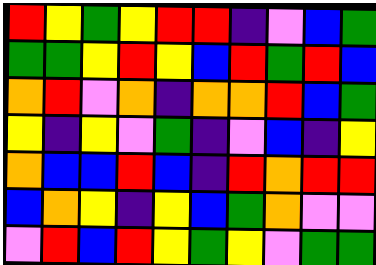[["red", "yellow", "green", "yellow", "red", "red", "indigo", "violet", "blue", "green"], ["green", "green", "yellow", "red", "yellow", "blue", "red", "green", "red", "blue"], ["orange", "red", "violet", "orange", "indigo", "orange", "orange", "red", "blue", "green"], ["yellow", "indigo", "yellow", "violet", "green", "indigo", "violet", "blue", "indigo", "yellow"], ["orange", "blue", "blue", "red", "blue", "indigo", "red", "orange", "red", "red"], ["blue", "orange", "yellow", "indigo", "yellow", "blue", "green", "orange", "violet", "violet"], ["violet", "red", "blue", "red", "yellow", "green", "yellow", "violet", "green", "green"]]